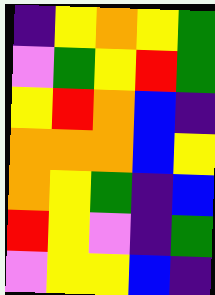[["indigo", "yellow", "orange", "yellow", "green"], ["violet", "green", "yellow", "red", "green"], ["yellow", "red", "orange", "blue", "indigo"], ["orange", "orange", "orange", "blue", "yellow"], ["orange", "yellow", "green", "indigo", "blue"], ["red", "yellow", "violet", "indigo", "green"], ["violet", "yellow", "yellow", "blue", "indigo"]]